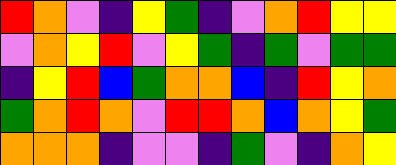[["red", "orange", "violet", "indigo", "yellow", "green", "indigo", "violet", "orange", "red", "yellow", "yellow"], ["violet", "orange", "yellow", "red", "violet", "yellow", "green", "indigo", "green", "violet", "green", "green"], ["indigo", "yellow", "red", "blue", "green", "orange", "orange", "blue", "indigo", "red", "yellow", "orange"], ["green", "orange", "red", "orange", "violet", "red", "red", "orange", "blue", "orange", "yellow", "green"], ["orange", "orange", "orange", "indigo", "violet", "violet", "indigo", "green", "violet", "indigo", "orange", "yellow"]]